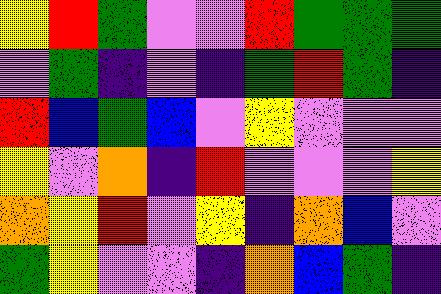[["yellow", "red", "green", "violet", "violet", "red", "green", "green", "green"], ["violet", "green", "indigo", "violet", "indigo", "green", "red", "green", "indigo"], ["red", "blue", "green", "blue", "violet", "yellow", "violet", "violet", "violet"], ["yellow", "violet", "orange", "indigo", "red", "violet", "violet", "violet", "yellow"], ["orange", "yellow", "red", "violet", "yellow", "indigo", "orange", "blue", "violet"], ["green", "yellow", "violet", "violet", "indigo", "orange", "blue", "green", "indigo"]]